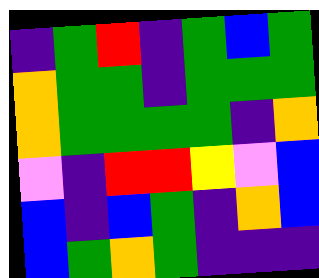[["indigo", "green", "red", "indigo", "green", "blue", "green"], ["orange", "green", "green", "indigo", "green", "green", "green"], ["orange", "green", "green", "green", "green", "indigo", "orange"], ["violet", "indigo", "red", "red", "yellow", "violet", "blue"], ["blue", "indigo", "blue", "green", "indigo", "orange", "blue"], ["blue", "green", "orange", "green", "indigo", "indigo", "indigo"]]